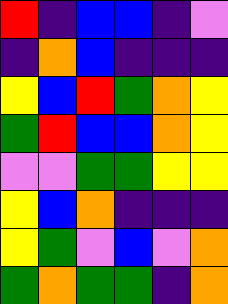[["red", "indigo", "blue", "blue", "indigo", "violet"], ["indigo", "orange", "blue", "indigo", "indigo", "indigo"], ["yellow", "blue", "red", "green", "orange", "yellow"], ["green", "red", "blue", "blue", "orange", "yellow"], ["violet", "violet", "green", "green", "yellow", "yellow"], ["yellow", "blue", "orange", "indigo", "indigo", "indigo"], ["yellow", "green", "violet", "blue", "violet", "orange"], ["green", "orange", "green", "green", "indigo", "orange"]]